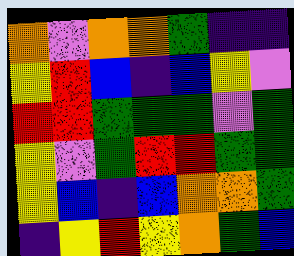[["orange", "violet", "orange", "orange", "green", "indigo", "indigo"], ["yellow", "red", "blue", "indigo", "blue", "yellow", "violet"], ["red", "red", "green", "green", "green", "violet", "green"], ["yellow", "violet", "green", "red", "red", "green", "green"], ["yellow", "blue", "indigo", "blue", "orange", "orange", "green"], ["indigo", "yellow", "red", "yellow", "orange", "green", "blue"]]